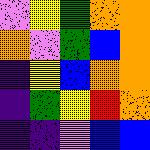[["violet", "yellow", "green", "orange", "orange"], ["orange", "violet", "green", "blue", "orange"], ["indigo", "yellow", "blue", "orange", "orange"], ["indigo", "green", "yellow", "red", "orange"], ["indigo", "indigo", "violet", "blue", "blue"]]